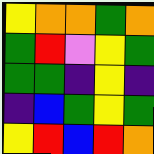[["yellow", "orange", "orange", "green", "orange"], ["green", "red", "violet", "yellow", "green"], ["green", "green", "indigo", "yellow", "indigo"], ["indigo", "blue", "green", "yellow", "green"], ["yellow", "red", "blue", "red", "orange"]]